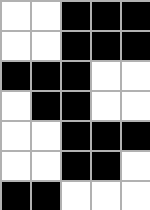[["white", "white", "black", "black", "black"], ["white", "white", "black", "black", "black"], ["black", "black", "black", "white", "white"], ["white", "black", "black", "white", "white"], ["white", "white", "black", "black", "black"], ["white", "white", "black", "black", "white"], ["black", "black", "white", "white", "white"]]